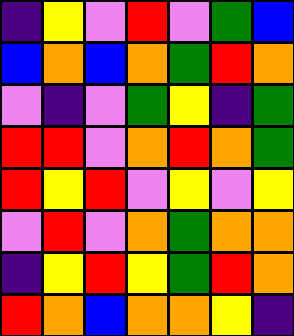[["indigo", "yellow", "violet", "red", "violet", "green", "blue"], ["blue", "orange", "blue", "orange", "green", "red", "orange"], ["violet", "indigo", "violet", "green", "yellow", "indigo", "green"], ["red", "red", "violet", "orange", "red", "orange", "green"], ["red", "yellow", "red", "violet", "yellow", "violet", "yellow"], ["violet", "red", "violet", "orange", "green", "orange", "orange"], ["indigo", "yellow", "red", "yellow", "green", "red", "orange"], ["red", "orange", "blue", "orange", "orange", "yellow", "indigo"]]